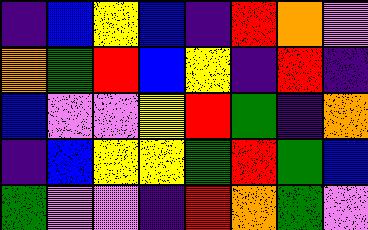[["indigo", "blue", "yellow", "blue", "indigo", "red", "orange", "violet"], ["orange", "green", "red", "blue", "yellow", "indigo", "red", "indigo"], ["blue", "violet", "violet", "yellow", "red", "green", "indigo", "orange"], ["indigo", "blue", "yellow", "yellow", "green", "red", "green", "blue"], ["green", "violet", "violet", "indigo", "red", "orange", "green", "violet"]]